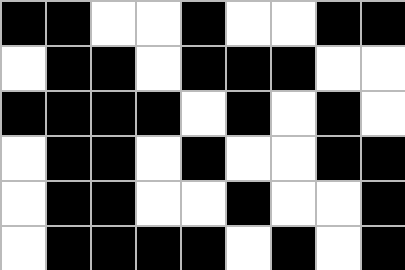[["black", "black", "white", "white", "black", "white", "white", "black", "black"], ["white", "black", "black", "white", "black", "black", "black", "white", "white"], ["black", "black", "black", "black", "white", "black", "white", "black", "white"], ["white", "black", "black", "white", "black", "white", "white", "black", "black"], ["white", "black", "black", "white", "white", "black", "white", "white", "black"], ["white", "black", "black", "black", "black", "white", "black", "white", "black"]]